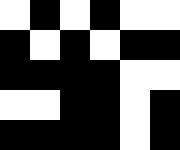[["white", "black", "white", "black", "white", "white"], ["black", "white", "black", "white", "black", "black"], ["black", "black", "black", "black", "white", "white"], ["white", "white", "black", "black", "white", "black"], ["black", "black", "black", "black", "white", "black"]]